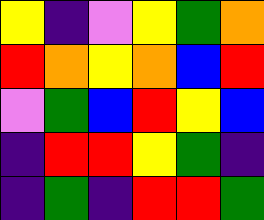[["yellow", "indigo", "violet", "yellow", "green", "orange"], ["red", "orange", "yellow", "orange", "blue", "red"], ["violet", "green", "blue", "red", "yellow", "blue"], ["indigo", "red", "red", "yellow", "green", "indigo"], ["indigo", "green", "indigo", "red", "red", "green"]]